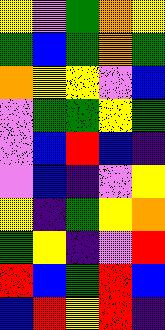[["yellow", "violet", "green", "orange", "yellow"], ["green", "blue", "green", "orange", "green"], ["orange", "yellow", "yellow", "violet", "blue"], ["violet", "green", "green", "yellow", "green"], ["violet", "blue", "red", "blue", "indigo"], ["violet", "blue", "indigo", "violet", "yellow"], ["yellow", "indigo", "green", "yellow", "orange"], ["green", "yellow", "indigo", "violet", "red"], ["red", "blue", "green", "red", "blue"], ["blue", "red", "yellow", "red", "indigo"]]